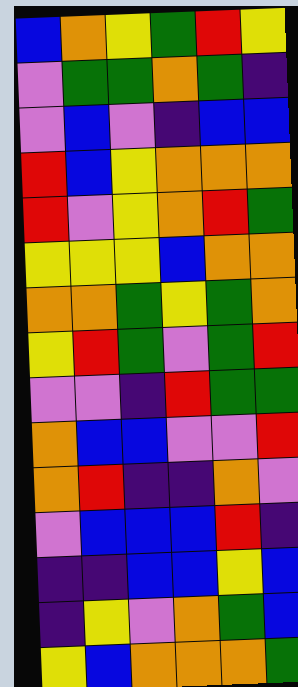[["blue", "orange", "yellow", "green", "red", "yellow"], ["violet", "green", "green", "orange", "green", "indigo"], ["violet", "blue", "violet", "indigo", "blue", "blue"], ["red", "blue", "yellow", "orange", "orange", "orange"], ["red", "violet", "yellow", "orange", "red", "green"], ["yellow", "yellow", "yellow", "blue", "orange", "orange"], ["orange", "orange", "green", "yellow", "green", "orange"], ["yellow", "red", "green", "violet", "green", "red"], ["violet", "violet", "indigo", "red", "green", "green"], ["orange", "blue", "blue", "violet", "violet", "red"], ["orange", "red", "indigo", "indigo", "orange", "violet"], ["violet", "blue", "blue", "blue", "red", "indigo"], ["indigo", "indigo", "blue", "blue", "yellow", "blue"], ["indigo", "yellow", "violet", "orange", "green", "blue"], ["yellow", "blue", "orange", "orange", "orange", "green"]]